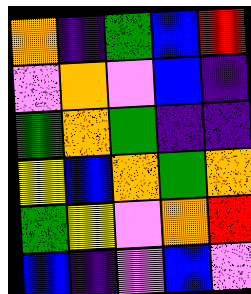[["orange", "indigo", "green", "blue", "red"], ["violet", "orange", "violet", "blue", "indigo"], ["green", "orange", "green", "indigo", "indigo"], ["yellow", "blue", "orange", "green", "orange"], ["green", "yellow", "violet", "orange", "red"], ["blue", "indigo", "violet", "blue", "violet"]]